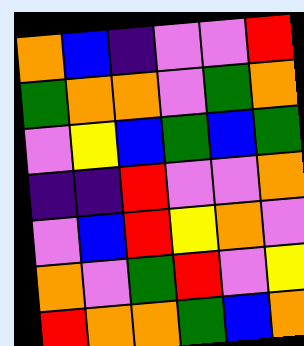[["orange", "blue", "indigo", "violet", "violet", "red"], ["green", "orange", "orange", "violet", "green", "orange"], ["violet", "yellow", "blue", "green", "blue", "green"], ["indigo", "indigo", "red", "violet", "violet", "orange"], ["violet", "blue", "red", "yellow", "orange", "violet"], ["orange", "violet", "green", "red", "violet", "yellow"], ["red", "orange", "orange", "green", "blue", "orange"]]